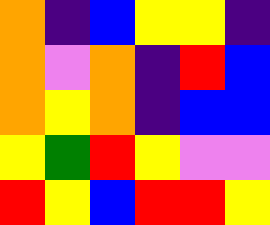[["orange", "indigo", "blue", "yellow", "yellow", "indigo"], ["orange", "violet", "orange", "indigo", "red", "blue"], ["orange", "yellow", "orange", "indigo", "blue", "blue"], ["yellow", "green", "red", "yellow", "violet", "violet"], ["red", "yellow", "blue", "red", "red", "yellow"]]